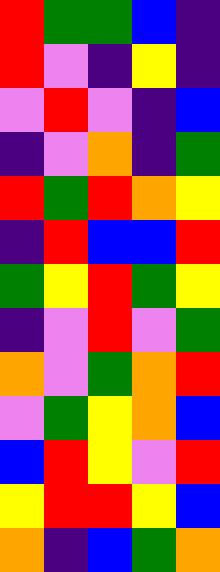[["red", "green", "green", "blue", "indigo"], ["red", "violet", "indigo", "yellow", "indigo"], ["violet", "red", "violet", "indigo", "blue"], ["indigo", "violet", "orange", "indigo", "green"], ["red", "green", "red", "orange", "yellow"], ["indigo", "red", "blue", "blue", "red"], ["green", "yellow", "red", "green", "yellow"], ["indigo", "violet", "red", "violet", "green"], ["orange", "violet", "green", "orange", "red"], ["violet", "green", "yellow", "orange", "blue"], ["blue", "red", "yellow", "violet", "red"], ["yellow", "red", "red", "yellow", "blue"], ["orange", "indigo", "blue", "green", "orange"]]